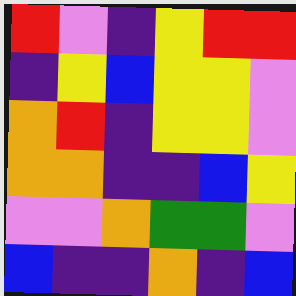[["red", "violet", "indigo", "yellow", "red", "red"], ["indigo", "yellow", "blue", "yellow", "yellow", "violet"], ["orange", "red", "indigo", "yellow", "yellow", "violet"], ["orange", "orange", "indigo", "indigo", "blue", "yellow"], ["violet", "violet", "orange", "green", "green", "violet"], ["blue", "indigo", "indigo", "orange", "indigo", "blue"]]